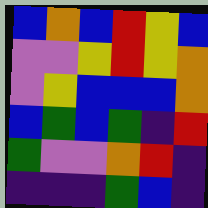[["blue", "orange", "blue", "red", "yellow", "blue"], ["violet", "violet", "yellow", "red", "yellow", "orange"], ["violet", "yellow", "blue", "blue", "blue", "orange"], ["blue", "green", "blue", "green", "indigo", "red"], ["green", "violet", "violet", "orange", "red", "indigo"], ["indigo", "indigo", "indigo", "green", "blue", "indigo"]]